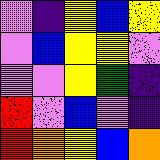[["violet", "indigo", "yellow", "blue", "yellow"], ["violet", "blue", "yellow", "yellow", "violet"], ["violet", "violet", "yellow", "green", "indigo"], ["red", "violet", "blue", "violet", "indigo"], ["red", "orange", "yellow", "blue", "orange"]]